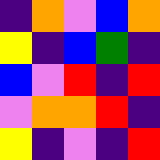[["indigo", "orange", "violet", "blue", "orange"], ["yellow", "indigo", "blue", "green", "indigo"], ["blue", "violet", "red", "indigo", "red"], ["violet", "orange", "orange", "red", "indigo"], ["yellow", "indigo", "violet", "indigo", "red"]]